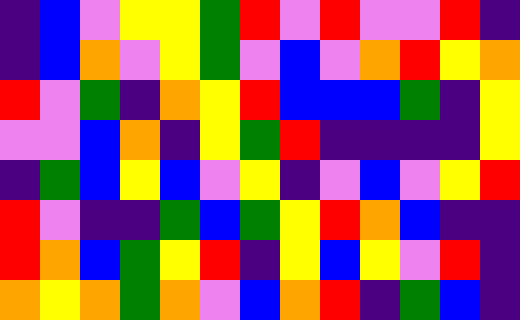[["indigo", "blue", "violet", "yellow", "yellow", "green", "red", "violet", "red", "violet", "violet", "red", "indigo"], ["indigo", "blue", "orange", "violet", "yellow", "green", "violet", "blue", "violet", "orange", "red", "yellow", "orange"], ["red", "violet", "green", "indigo", "orange", "yellow", "red", "blue", "blue", "blue", "green", "indigo", "yellow"], ["violet", "violet", "blue", "orange", "indigo", "yellow", "green", "red", "indigo", "indigo", "indigo", "indigo", "yellow"], ["indigo", "green", "blue", "yellow", "blue", "violet", "yellow", "indigo", "violet", "blue", "violet", "yellow", "red"], ["red", "violet", "indigo", "indigo", "green", "blue", "green", "yellow", "red", "orange", "blue", "indigo", "indigo"], ["red", "orange", "blue", "green", "yellow", "red", "indigo", "yellow", "blue", "yellow", "violet", "red", "indigo"], ["orange", "yellow", "orange", "green", "orange", "violet", "blue", "orange", "red", "indigo", "green", "blue", "indigo"]]